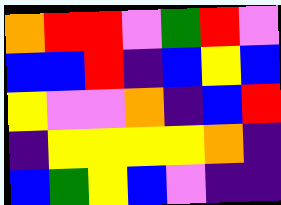[["orange", "red", "red", "violet", "green", "red", "violet"], ["blue", "blue", "red", "indigo", "blue", "yellow", "blue"], ["yellow", "violet", "violet", "orange", "indigo", "blue", "red"], ["indigo", "yellow", "yellow", "yellow", "yellow", "orange", "indigo"], ["blue", "green", "yellow", "blue", "violet", "indigo", "indigo"]]